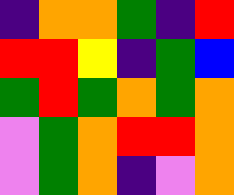[["indigo", "orange", "orange", "green", "indigo", "red"], ["red", "red", "yellow", "indigo", "green", "blue"], ["green", "red", "green", "orange", "green", "orange"], ["violet", "green", "orange", "red", "red", "orange"], ["violet", "green", "orange", "indigo", "violet", "orange"]]